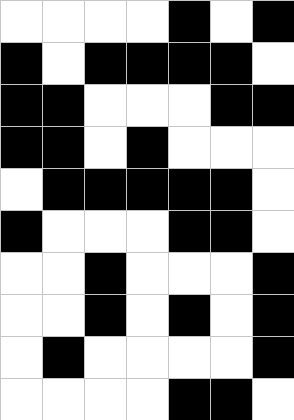[["white", "white", "white", "white", "black", "white", "black"], ["black", "white", "black", "black", "black", "black", "white"], ["black", "black", "white", "white", "white", "black", "black"], ["black", "black", "white", "black", "white", "white", "white"], ["white", "black", "black", "black", "black", "black", "white"], ["black", "white", "white", "white", "black", "black", "white"], ["white", "white", "black", "white", "white", "white", "black"], ["white", "white", "black", "white", "black", "white", "black"], ["white", "black", "white", "white", "white", "white", "black"], ["white", "white", "white", "white", "black", "black", "white"]]